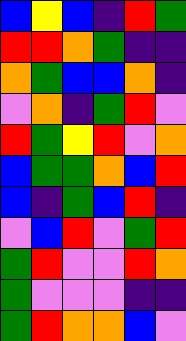[["blue", "yellow", "blue", "indigo", "red", "green"], ["red", "red", "orange", "green", "indigo", "indigo"], ["orange", "green", "blue", "blue", "orange", "indigo"], ["violet", "orange", "indigo", "green", "red", "violet"], ["red", "green", "yellow", "red", "violet", "orange"], ["blue", "green", "green", "orange", "blue", "red"], ["blue", "indigo", "green", "blue", "red", "indigo"], ["violet", "blue", "red", "violet", "green", "red"], ["green", "red", "violet", "violet", "red", "orange"], ["green", "violet", "violet", "violet", "indigo", "indigo"], ["green", "red", "orange", "orange", "blue", "violet"]]